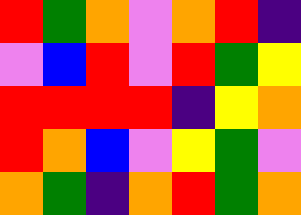[["red", "green", "orange", "violet", "orange", "red", "indigo"], ["violet", "blue", "red", "violet", "red", "green", "yellow"], ["red", "red", "red", "red", "indigo", "yellow", "orange"], ["red", "orange", "blue", "violet", "yellow", "green", "violet"], ["orange", "green", "indigo", "orange", "red", "green", "orange"]]